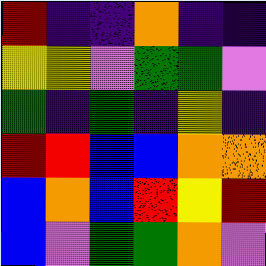[["red", "indigo", "indigo", "orange", "indigo", "indigo"], ["yellow", "yellow", "violet", "green", "green", "violet"], ["green", "indigo", "green", "indigo", "yellow", "indigo"], ["red", "red", "blue", "blue", "orange", "orange"], ["blue", "orange", "blue", "red", "yellow", "red"], ["blue", "violet", "green", "green", "orange", "violet"]]